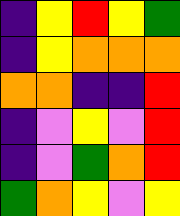[["indigo", "yellow", "red", "yellow", "green"], ["indigo", "yellow", "orange", "orange", "orange"], ["orange", "orange", "indigo", "indigo", "red"], ["indigo", "violet", "yellow", "violet", "red"], ["indigo", "violet", "green", "orange", "red"], ["green", "orange", "yellow", "violet", "yellow"]]